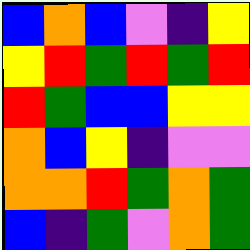[["blue", "orange", "blue", "violet", "indigo", "yellow"], ["yellow", "red", "green", "red", "green", "red"], ["red", "green", "blue", "blue", "yellow", "yellow"], ["orange", "blue", "yellow", "indigo", "violet", "violet"], ["orange", "orange", "red", "green", "orange", "green"], ["blue", "indigo", "green", "violet", "orange", "green"]]